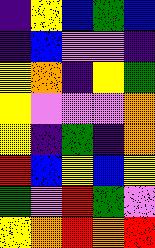[["indigo", "yellow", "blue", "green", "blue"], ["indigo", "blue", "violet", "violet", "indigo"], ["yellow", "orange", "indigo", "yellow", "green"], ["yellow", "violet", "violet", "violet", "orange"], ["yellow", "indigo", "green", "indigo", "orange"], ["red", "blue", "yellow", "blue", "yellow"], ["green", "violet", "red", "green", "violet"], ["yellow", "orange", "red", "orange", "red"]]